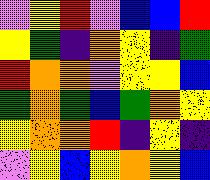[["violet", "yellow", "red", "violet", "blue", "blue", "red"], ["yellow", "green", "indigo", "orange", "yellow", "indigo", "green"], ["red", "orange", "orange", "violet", "yellow", "yellow", "blue"], ["green", "orange", "green", "blue", "green", "orange", "yellow"], ["yellow", "orange", "orange", "red", "indigo", "yellow", "indigo"], ["violet", "yellow", "blue", "yellow", "orange", "yellow", "blue"]]